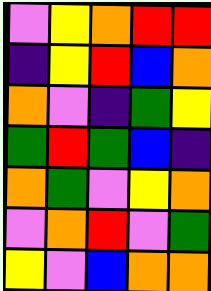[["violet", "yellow", "orange", "red", "red"], ["indigo", "yellow", "red", "blue", "orange"], ["orange", "violet", "indigo", "green", "yellow"], ["green", "red", "green", "blue", "indigo"], ["orange", "green", "violet", "yellow", "orange"], ["violet", "orange", "red", "violet", "green"], ["yellow", "violet", "blue", "orange", "orange"]]